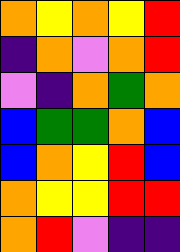[["orange", "yellow", "orange", "yellow", "red"], ["indigo", "orange", "violet", "orange", "red"], ["violet", "indigo", "orange", "green", "orange"], ["blue", "green", "green", "orange", "blue"], ["blue", "orange", "yellow", "red", "blue"], ["orange", "yellow", "yellow", "red", "red"], ["orange", "red", "violet", "indigo", "indigo"]]